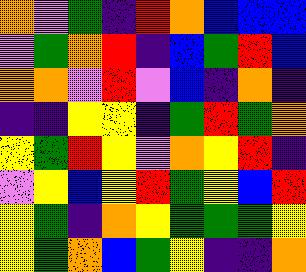[["orange", "violet", "green", "indigo", "red", "orange", "blue", "blue", "blue"], ["violet", "green", "orange", "red", "indigo", "blue", "green", "red", "blue"], ["orange", "orange", "violet", "red", "violet", "blue", "indigo", "orange", "indigo"], ["indigo", "indigo", "yellow", "yellow", "indigo", "green", "red", "green", "orange"], ["yellow", "green", "red", "yellow", "violet", "orange", "yellow", "red", "indigo"], ["violet", "yellow", "blue", "yellow", "red", "green", "yellow", "blue", "red"], ["yellow", "green", "indigo", "orange", "yellow", "green", "green", "green", "yellow"], ["yellow", "green", "orange", "blue", "green", "yellow", "indigo", "indigo", "orange"]]